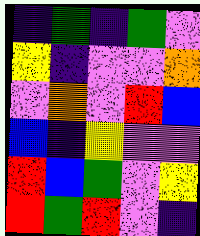[["indigo", "green", "indigo", "green", "violet"], ["yellow", "indigo", "violet", "violet", "orange"], ["violet", "orange", "violet", "red", "blue"], ["blue", "indigo", "yellow", "violet", "violet"], ["red", "blue", "green", "violet", "yellow"], ["red", "green", "red", "violet", "indigo"]]